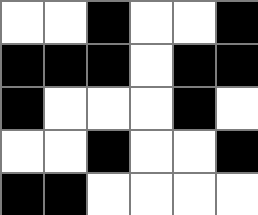[["white", "white", "black", "white", "white", "black"], ["black", "black", "black", "white", "black", "black"], ["black", "white", "white", "white", "black", "white"], ["white", "white", "black", "white", "white", "black"], ["black", "black", "white", "white", "white", "white"]]